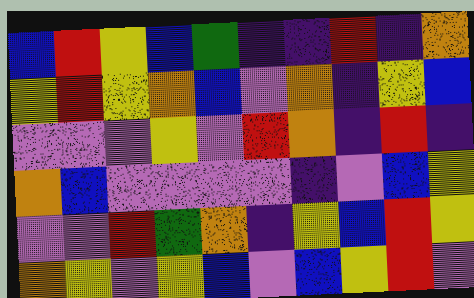[["blue", "red", "yellow", "blue", "green", "indigo", "indigo", "red", "indigo", "orange"], ["yellow", "red", "yellow", "orange", "blue", "violet", "orange", "indigo", "yellow", "blue"], ["violet", "violet", "violet", "yellow", "violet", "red", "orange", "indigo", "red", "indigo"], ["orange", "blue", "violet", "violet", "violet", "violet", "indigo", "violet", "blue", "yellow"], ["violet", "violet", "red", "green", "orange", "indigo", "yellow", "blue", "red", "yellow"], ["orange", "yellow", "violet", "yellow", "blue", "violet", "blue", "yellow", "red", "violet"]]